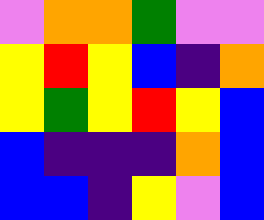[["violet", "orange", "orange", "green", "violet", "violet"], ["yellow", "red", "yellow", "blue", "indigo", "orange"], ["yellow", "green", "yellow", "red", "yellow", "blue"], ["blue", "indigo", "indigo", "indigo", "orange", "blue"], ["blue", "blue", "indigo", "yellow", "violet", "blue"]]